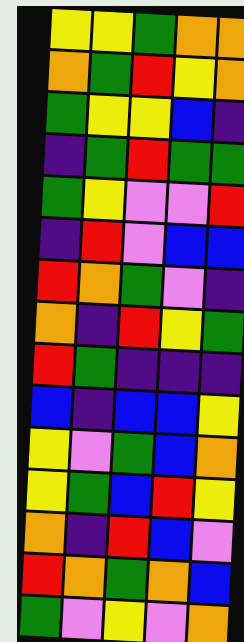[["yellow", "yellow", "green", "orange", "orange"], ["orange", "green", "red", "yellow", "orange"], ["green", "yellow", "yellow", "blue", "indigo"], ["indigo", "green", "red", "green", "green"], ["green", "yellow", "violet", "violet", "red"], ["indigo", "red", "violet", "blue", "blue"], ["red", "orange", "green", "violet", "indigo"], ["orange", "indigo", "red", "yellow", "green"], ["red", "green", "indigo", "indigo", "indigo"], ["blue", "indigo", "blue", "blue", "yellow"], ["yellow", "violet", "green", "blue", "orange"], ["yellow", "green", "blue", "red", "yellow"], ["orange", "indigo", "red", "blue", "violet"], ["red", "orange", "green", "orange", "blue"], ["green", "violet", "yellow", "violet", "orange"]]